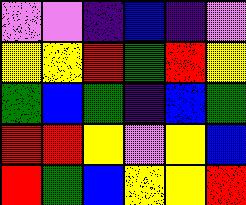[["violet", "violet", "indigo", "blue", "indigo", "violet"], ["yellow", "yellow", "red", "green", "red", "yellow"], ["green", "blue", "green", "indigo", "blue", "green"], ["red", "red", "yellow", "violet", "yellow", "blue"], ["red", "green", "blue", "yellow", "yellow", "red"]]